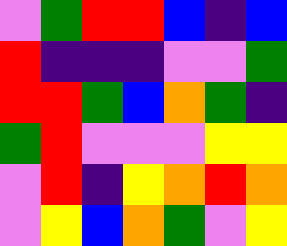[["violet", "green", "red", "red", "blue", "indigo", "blue"], ["red", "indigo", "indigo", "indigo", "violet", "violet", "green"], ["red", "red", "green", "blue", "orange", "green", "indigo"], ["green", "red", "violet", "violet", "violet", "yellow", "yellow"], ["violet", "red", "indigo", "yellow", "orange", "red", "orange"], ["violet", "yellow", "blue", "orange", "green", "violet", "yellow"]]